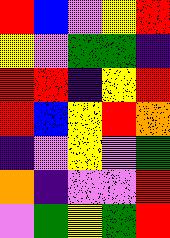[["red", "blue", "violet", "yellow", "red"], ["yellow", "violet", "green", "green", "indigo"], ["red", "red", "indigo", "yellow", "red"], ["red", "blue", "yellow", "red", "orange"], ["indigo", "violet", "yellow", "violet", "green"], ["orange", "indigo", "violet", "violet", "red"], ["violet", "green", "yellow", "green", "red"]]